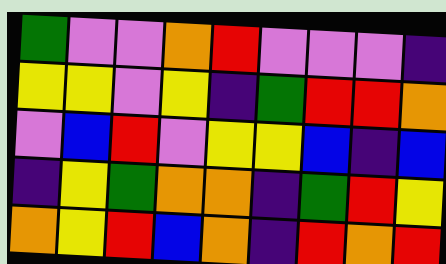[["green", "violet", "violet", "orange", "red", "violet", "violet", "violet", "indigo"], ["yellow", "yellow", "violet", "yellow", "indigo", "green", "red", "red", "orange"], ["violet", "blue", "red", "violet", "yellow", "yellow", "blue", "indigo", "blue"], ["indigo", "yellow", "green", "orange", "orange", "indigo", "green", "red", "yellow"], ["orange", "yellow", "red", "blue", "orange", "indigo", "red", "orange", "red"]]